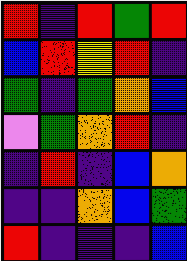[["red", "indigo", "red", "green", "red"], ["blue", "red", "yellow", "red", "indigo"], ["green", "indigo", "green", "orange", "blue"], ["violet", "green", "orange", "red", "indigo"], ["indigo", "red", "indigo", "blue", "orange"], ["indigo", "indigo", "orange", "blue", "green"], ["red", "indigo", "indigo", "indigo", "blue"]]